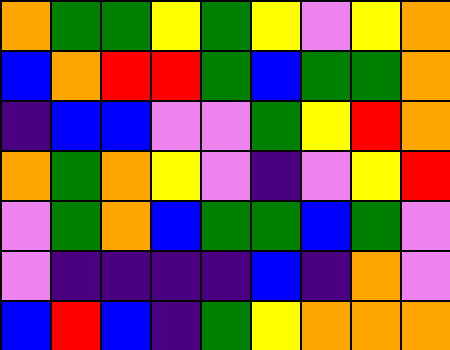[["orange", "green", "green", "yellow", "green", "yellow", "violet", "yellow", "orange"], ["blue", "orange", "red", "red", "green", "blue", "green", "green", "orange"], ["indigo", "blue", "blue", "violet", "violet", "green", "yellow", "red", "orange"], ["orange", "green", "orange", "yellow", "violet", "indigo", "violet", "yellow", "red"], ["violet", "green", "orange", "blue", "green", "green", "blue", "green", "violet"], ["violet", "indigo", "indigo", "indigo", "indigo", "blue", "indigo", "orange", "violet"], ["blue", "red", "blue", "indigo", "green", "yellow", "orange", "orange", "orange"]]